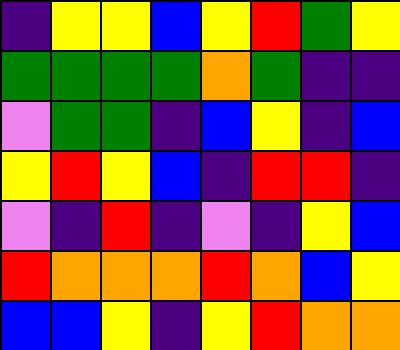[["indigo", "yellow", "yellow", "blue", "yellow", "red", "green", "yellow"], ["green", "green", "green", "green", "orange", "green", "indigo", "indigo"], ["violet", "green", "green", "indigo", "blue", "yellow", "indigo", "blue"], ["yellow", "red", "yellow", "blue", "indigo", "red", "red", "indigo"], ["violet", "indigo", "red", "indigo", "violet", "indigo", "yellow", "blue"], ["red", "orange", "orange", "orange", "red", "orange", "blue", "yellow"], ["blue", "blue", "yellow", "indigo", "yellow", "red", "orange", "orange"]]